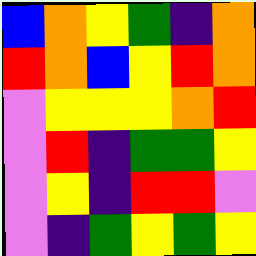[["blue", "orange", "yellow", "green", "indigo", "orange"], ["red", "orange", "blue", "yellow", "red", "orange"], ["violet", "yellow", "yellow", "yellow", "orange", "red"], ["violet", "red", "indigo", "green", "green", "yellow"], ["violet", "yellow", "indigo", "red", "red", "violet"], ["violet", "indigo", "green", "yellow", "green", "yellow"]]